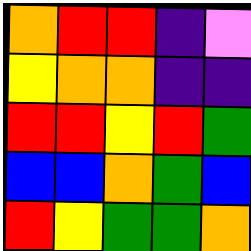[["orange", "red", "red", "indigo", "violet"], ["yellow", "orange", "orange", "indigo", "indigo"], ["red", "red", "yellow", "red", "green"], ["blue", "blue", "orange", "green", "blue"], ["red", "yellow", "green", "green", "orange"]]